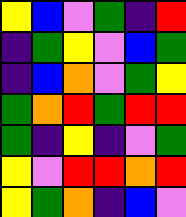[["yellow", "blue", "violet", "green", "indigo", "red"], ["indigo", "green", "yellow", "violet", "blue", "green"], ["indigo", "blue", "orange", "violet", "green", "yellow"], ["green", "orange", "red", "green", "red", "red"], ["green", "indigo", "yellow", "indigo", "violet", "green"], ["yellow", "violet", "red", "red", "orange", "red"], ["yellow", "green", "orange", "indigo", "blue", "violet"]]